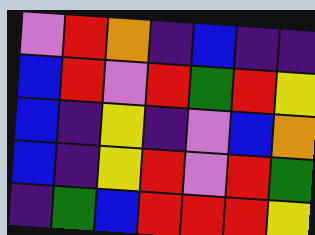[["violet", "red", "orange", "indigo", "blue", "indigo", "indigo"], ["blue", "red", "violet", "red", "green", "red", "yellow"], ["blue", "indigo", "yellow", "indigo", "violet", "blue", "orange"], ["blue", "indigo", "yellow", "red", "violet", "red", "green"], ["indigo", "green", "blue", "red", "red", "red", "yellow"]]